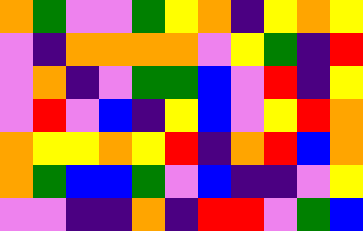[["orange", "green", "violet", "violet", "green", "yellow", "orange", "indigo", "yellow", "orange", "yellow"], ["violet", "indigo", "orange", "orange", "orange", "orange", "violet", "yellow", "green", "indigo", "red"], ["violet", "orange", "indigo", "violet", "green", "green", "blue", "violet", "red", "indigo", "yellow"], ["violet", "red", "violet", "blue", "indigo", "yellow", "blue", "violet", "yellow", "red", "orange"], ["orange", "yellow", "yellow", "orange", "yellow", "red", "indigo", "orange", "red", "blue", "orange"], ["orange", "green", "blue", "blue", "green", "violet", "blue", "indigo", "indigo", "violet", "yellow"], ["violet", "violet", "indigo", "indigo", "orange", "indigo", "red", "red", "violet", "green", "blue"]]